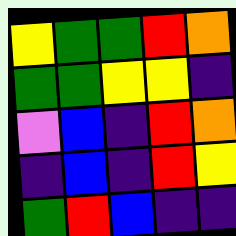[["yellow", "green", "green", "red", "orange"], ["green", "green", "yellow", "yellow", "indigo"], ["violet", "blue", "indigo", "red", "orange"], ["indigo", "blue", "indigo", "red", "yellow"], ["green", "red", "blue", "indigo", "indigo"]]